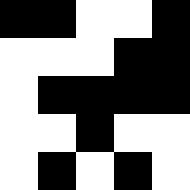[["black", "black", "white", "white", "black"], ["white", "white", "white", "black", "black"], ["white", "black", "black", "black", "black"], ["white", "white", "black", "white", "white"], ["white", "black", "white", "black", "white"]]